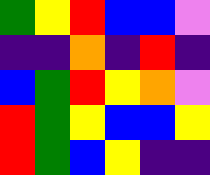[["green", "yellow", "red", "blue", "blue", "violet"], ["indigo", "indigo", "orange", "indigo", "red", "indigo"], ["blue", "green", "red", "yellow", "orange", "violet"], ["red", "green", "yellow", "blue", "blue", "yellow"], ["red", "green", "blue", "yellow", "indigo", "indigo"]]